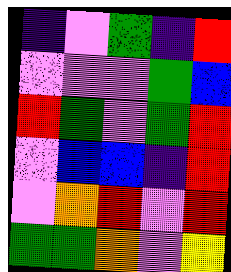[["indigo", "violet", "green", "indigo", "red"], ["violet", "violet", "violet", "green", "blue"], ["red", "green", "violet", "green", "red"], ["violet", "blue", "blue", "indigo", "red"], ["violet", "orange", "red", "violet", "red"], ["green", "green", "orange", "violet", "yellow"]]